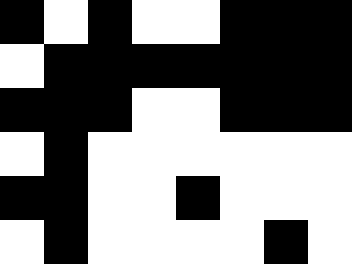[["black", "white", "black", "white", "white", "black", "black", "black"], ["white", "black", "black", "black", "black", "black", "black", "black"], ["black", "black", "black", "white", "white", "black", "black", "black"], ["white", "black", "white", "white", "white", "white", "white", "white"], ["black", "black", "white", "white", "black", "white", "white", "white"], ["white", "black", "white", "white", "white", "white", "black", "white"]]